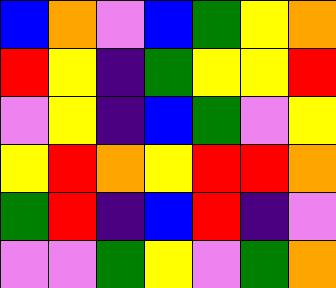[["blue", "orange", "violet", "blue", "green", "yellow", "orange"], ["red", "yellow", "indigo", "green", "yellow", "yellow", "red"], ["violet", "yellow", "indigo", "blue", "green", "violet", "yellow"], ["yellow", "red", "orange", "yellow", "red", "red", "orange"], ["green", "red", "indigo", "blue", "red", "indigo", "violet"], ["violet", "violet", "green", "yellow", "violet", "green", "orange"]]